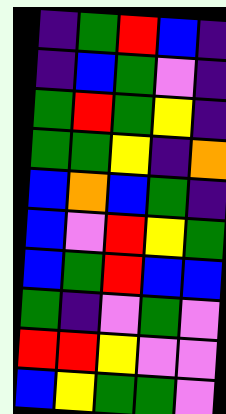[["indigo", "green", "red", "blue", "indigo"], ["indigo", "blue", "green", "violet", "indigo"], ["green", "red", "green", "yellow", "indigo"], ["green", "green", "yellow", "indigo", "orange"], ["blue", "orange", "blue", "green", "indigo"], ["blue", "violet", "red", "yellow", "green"], ["blue", "green", "red", "blue", "blue"], ["green", "indigo", "violet", "green", "violet"], ["red", "red", "yellow", "violet", "violet"], ["blue", "yellow", "green", "green", "violet"]]